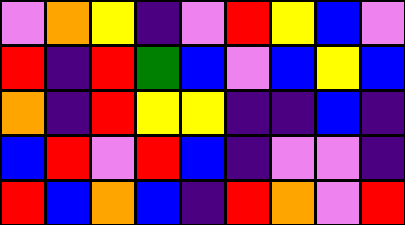[["violet", "orange", "yellow", "indigo", "violet", "red", "yellow", "blue", "violet"], ["red", "indigo", "red", "green", "blue", "violet", "blue", "yellow", "blue"], ["orange", "indigo", "red", "yellow", "yellow", "indigo", "indigo", "blue", "indigo"], ["blue", "red", "violet", "red", "blue", "indigo", "violet", "violet", "indigo"], ["red", "blue", "orange", "blue", "indigo", "red", "orange", "violet", "red"]]